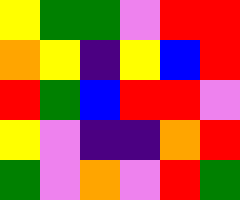[["yellow", "green", "green", "violet", "red", "red"], ["orange", "yellow", "indigo", "yellow", "blue", "red"], ["red", "green", "blue", "red", "red", "violet"], ["yellow", "violet", "indigo", "indigo", "orange", "red"], ["green", "violet", "orange", "violet", "red", "green"]]